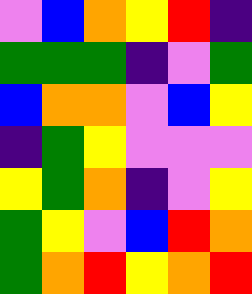[["violet", "blue", "orange", "yellow", "red", "indigo"], ["green", "green", "green", "indigo", "violet", "green"], ["blue", "orange", "orange", "violet", "blue", "yellow"], ["indigo", "green", "yellow", "violet", "violet", "violet"], ["yellow", "green", "orange", "indigo", "violet", "yellow"], ["green", "yellow", "violet", "blue", "red", "orange"], ["green", "orange", "red", "yellow", "orange", "red"]]